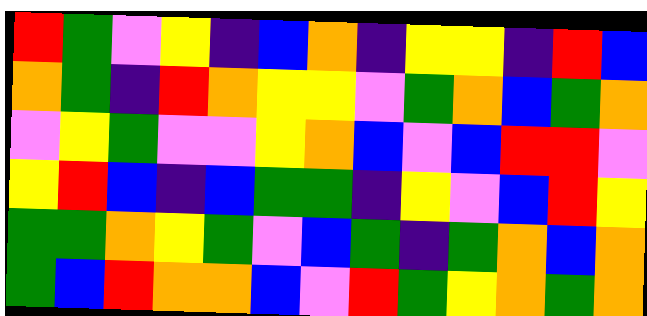[["red", "green", "violet", "yellow", "indigo", "blue", "orange", "indigo", "yellow", "yellow", "indigo", "red", "blue"], ["orange", "green", "indigo", "red", "orange", "yellow", "yellow", "violet", "green", "orange", "blue", "green", "orange"], ["violet", "yellow", "green", "violet", "violet", "yellow", "orange", "blue", "violet", "blue", "red", "red", "violet"], ["yellow", "red", "blue", "indigo", "blue", "green", "green", "indigo", "yellow", "violet", "blue", "red", "yellow"], ["green", "green", "orange", "yellow", "green", "violet", "blue", "green", "indigo", "green", "orange", "blue", "orange"], ["green", "blue", "red", "orange", "orange", "blue", "violet", "red", "green", "yellow", "orange", "green", "orange"]]